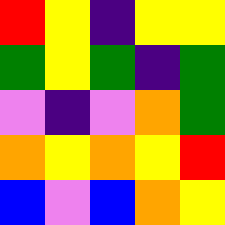[["red", "yellow", "indigo", "yellow", "yellow"], ["green", "yellow", "green", "indigo", "green"], ["violet", "indigo", "violet", "orange", "green"], ["orange", "yellow", "orange", "yellow", "red"], ["blue", "violet", "blue", "orange", "yellow"]]